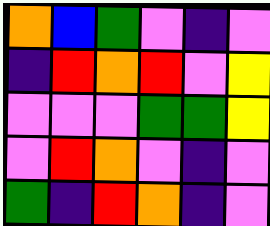[["orange", "blue", "green", "violet", "indigo", "violet"], ["indigo", "red", "orange", "red", "violet", "yellow"], ["violet", "violet", "violet", "green", "green", "yellow"], ["violet", "red", "orange", "violet", "indigo", "violet"], ["green", "indigo", "red", "orange", "indigo", "violet"]]